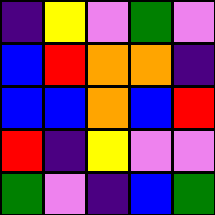[["indigo", "yellow", "violet", "green", "violet"], ["blue", "red", "orange", "orange", "indigo"], ["blue", "blue", "orange", "blue", "red"], ["red", "indigo", "yellow", "violet", "violet"], ["green", "violet", "indigo", "blue", "green"]]